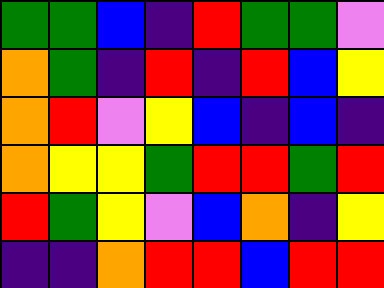[["green", "green", "blue", "indigo", "red", "green", "green", "violet"], ["orange", "green", "indigo", "red", "indigo", "red", "blue", "yellow"], ["orange", "red", "violet", "yellow", "blue", "indigo", "blue", "indigo"], ["orange", "yellow", "yellow", "green", "red", "red", "green", "red"], ["red", "green", "yellow", "violet", "blue", "orange", "indigo", "yellow"], ["indigo", "indigo", "orange", "red", "red", "blue", "red", "red"]]